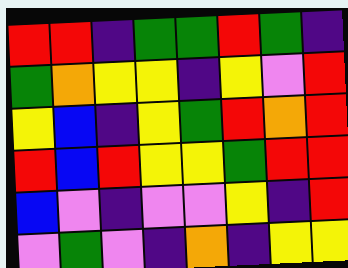[["red", "red", "indigo", "green", "green", "red", "green", "indigo"], ["green", "orange", "yellow", "yellow", "indigo", "yellow", "violet", "red"], ["yellow", "blue", "indigo", "yellow", "green", "red", "orange", "red"], ["red", "blue", "red", "yellow", "yellow", "green", "red", "red"], ["blue", "violet", "indigo", "violet", "violet", "yellow", "indigo", "red"], ["violet", "green", "violet", "indigo", "orange", "indigo", "yellow", "yellow"]]